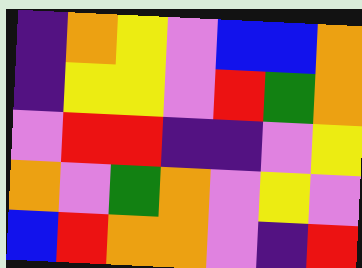[["indigo", "orange", "yellow", "violet", "blue", "blue", "orange"], ["indigo", "yellow", "yellow", "violet", "red", "green", "orange"], ["violet", "red", "red", "indigo", "indigo", "violet", "yellow"], ["orange", "violet", "green", "orange", "violet", "yellow", "violet"], ["blue", "red", "orange", "orange", "violet", "indigo", "red"]]